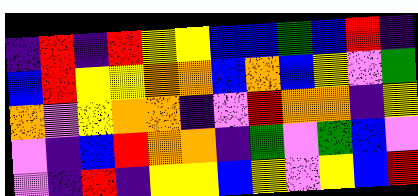[["indigo", "red", "indigo", "red", "yellow", "yellow", "blue", "blue", "green", "blue", "red", "indigo"], ["blue", "red", "yellow", "yellow", "orange", "orange", "blue", "orange", "blue", "yellow", "violet", "green"], ["orange", "violet", "yellow", "orange", "orange", "indigo", "violet", "red", "orange", "orange", "indigo", "yellow"], ["violet", "indigo", "blue", "red", "orange", "orange", "indigo", "green", "violet", "green", "blue", "violet"], ["violet", "indigo", "red", "indigo", "yellow", "yellow", "blue", "yellow", "violet", "yellow", "blue", "red"]]